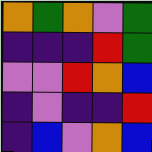[["orange", "green", "orange", "violet", "green"], ["indigo", "indigo", "indigo", "red", "green"], ["violet", "violet", "red", "orange", "blue"], ["indigo", "violet", "indigo", "indigo", "red"], ["indigo", "blue", "violet", "orange", "blue"]]